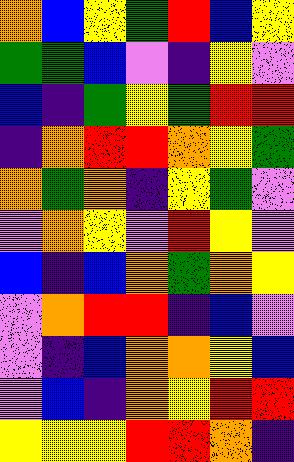[["orange", "blue", "yellow", "green", "red", "blue", "yellow"], ["green", "green", "blue", "violet", "indigo", "yellow", "violet"], ["blue", "indigo", "green", "yellow", "green", "red", "red"], ["indigo", "orange", "red", "red", "orange", "yellow", "green"], ["orange", "green", "orange", "indigo", "yellow", "green", "violet"], ["violet", "orange", "yellow", "violet", "red", "yellow", "violet"], ["blue", "indigo", "blue", "orange", "green", "orange", "yellow"], ["violet", "orange", "red", "red", "indigo", "blue", "violet"], ["violet", "indigo", "blue", "orange", "orange", "yellow", "blue"], ["violet", "blue", "indigo", "orange", "yellow", "red", "red"], ["yellow", "yellow", "yellow", "red", "red", "orange", "indigo"]]